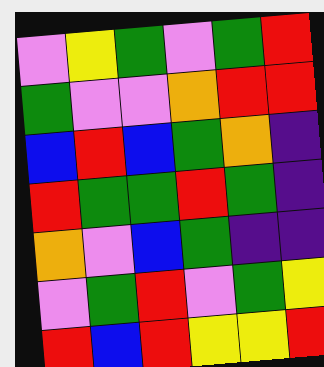[["violet", "yellow", "green", "violet", "green", "red"], ["green", "violet", "violet", "orange", "red", "red"], ["blue", "red", "blue", "green", "orange", "indigo"], ["red", "green", "green", "red", "green", "indigo"], ["orange", "violet", "blue", "green", "indigo", "indigo"], ["violet", "green", "red", "violet", "green", "yellow"], ["red", "blue", "red", "yellow", "yellow", "red"]]